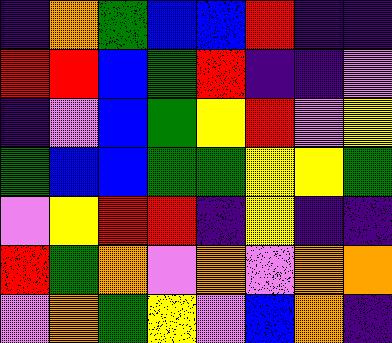[["indigo", "orange", "green", "blue", "blue", "red", "indigo", "indigo"], ["red", "red", "blue", "green", "red", "indigo", "indigo", "violet"], ["indigo", "violet", "blue", "green", "yellow", "red", "violet", "yellow"], ["green", "blue", "blue", "green", "green", "yellow", "yellow", "green"], ["violet", "yellow", "red", "red", "indigo", "yellow", "indigo", "indigo"], ["red", "green", "orange", "violet", "orange", "violet", "orange", "orange"], ["violet", "orange", "green", "yellow", "violet", "blue", "orange", "indigo"]]